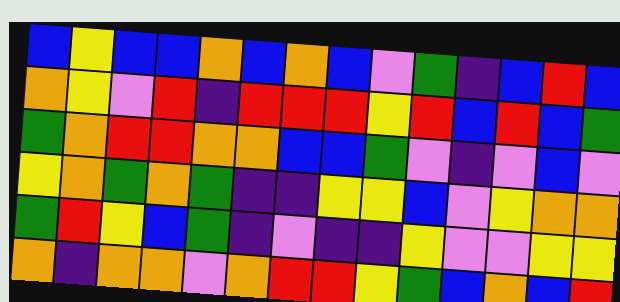[["blue", "yellow", "blue", "blue", "orange", "blue", "orange", "blue", "violet", "green", "indigo", "blue", "red", "blue"], ["orange", "yellow", "violet", "red", "indigo", "red", "red", "red", "yellow", "red", "blue", "red", "blue", "green"], ["green", "orange", "red", "red", "orange", "orange", "blue", "blue", "green", "violet", "indigo", "violet", "blue", "violet"], ["yellow", "orange", "green", "orange", "green", "indigo", "indigo", "yellow", "yellow", "blue", "violet", "yellow", "orange", "orange"], ["green", "red", "yellow", "blue", "green", "indigo", "violet", "indigo", "indigo", "yellow", "violet", "violet", "yellow", "yellow"], ["orange", "indigo", "orange", "orange", "violet", "orange", "red", "red", "yellow", "green", "blue", "orange", "blue", "red"]]